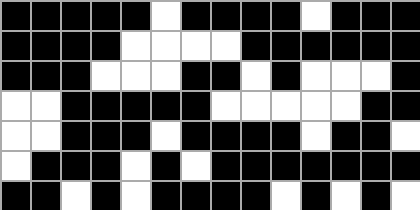[["black", "black", "black", "black", "black", "white", "black", "black", "black", "black", "white", "black", "black", "black"], ["black", "black", "black", "black", "white", "white", "white", "white", "black", "black", "black", "black", "black", "black"], ["black", "black", "black", "white", "white", "white", "black", "black", "white", "black", "white", "white", "white", "black"], ["white", "white", "black", "black", "black", "black", "black", "white", "white", "white", "white", "white", "black", "black"], ["white", "white", "black", "black", "black", "white", "black", "black", "black", "black", "white", "black", "black", "white"], ["white", "black", "black", "black", "white", "black", "white", "black", "black", "black", "black", "black", "black", "black"], ["black", "black", "white", "black", "white", "black", "black", "black", "black", "white", "black", "white", "black", "white"]]